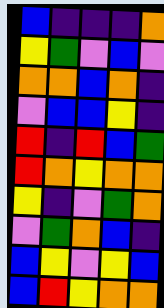[["blue", "indigo", "indigo", "indigo", "orange"], ["yellow", "green", "violet", "blue", "violet"], ["orange", "orange", "blue", "orange", "indigo"], ["violet", "blue", "blue", "yellow", "indigo"], ["red", "indigo", "red", "blue", "green"], ["red", "orange", "yellow", "orange", "orange"], ["yellow", "indigo", "violet", "green", "orange"], ["violet", "green", "orange", "blue", "indigo"], ["blue", "yellow", "violet", "yellow", "blue"], ["blue", "red", "yellow", "orange", "orange"]]